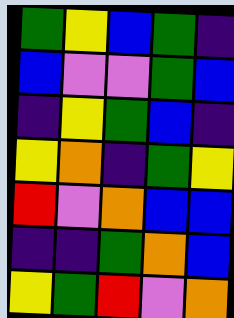[["green", "yellow", "blue", "green", "indigo"], ["blue", "violet", "violet", "green", "blue"], ["indigo", "yellow", "green", "blue", "indigo"], ["yellow", "orange", "indigo", "green", "yellow"], ["red", "violet", "orange", "blue", "blue"], ["indigo", "indigo", "green", "orange", "blue"], ["yellow", "green", "red", "violet", "orange"]]